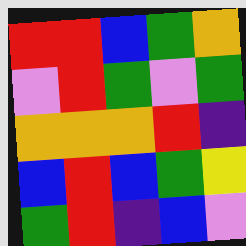[["red", "red", "blue", "green", "orange"], ["violet", "red", "green", "violet", "green"], ["orange", "orange", "orange", "red", "indigo"], ["blue", "red", "blue", "green", "yellow"], ["green", "red", "indigo", "blue", "violet"]]